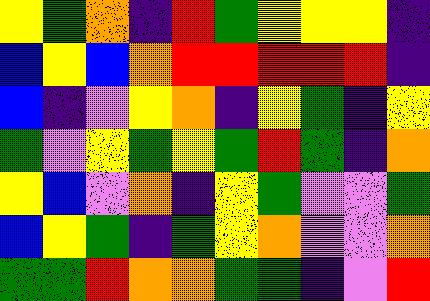[["yellow", "green", "orange", "indigo", "red", "green", "yellow", "yellow", "yellow", "indigo"], ["blue", "yellow", "blue", "orange", "red", "red", "red", "red", "red", "indigo"], ["blue", "indigo", "violet", "yellow", "orange", "indigo", "yellow", "green", "indigo", "yellow"], ["green", "violet", "yellow", "green", "yellow", "green", "red", "green", "indigo", "orange"], ["yellow", "blue", "violet", "orange", "indigo", "yellow", "green", "violet", "violet", "green"], ["blue", "yellow", "green", "indigo", "green", "yellow", "orange", "violet", "violet", "orange"], ["green", "green", "red", "orange", "orange", "green", "green", "indigo", "violet", "red"]]